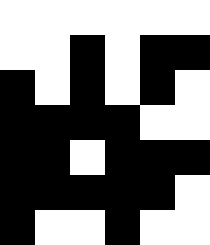[["white", "white", "white", "white", "white", "white"], ["white", "white", "black", "white", "black", "black"], ["black", "white", "black", "white", "black", "white"], ["black", "black", "black", "black", "white", "white"], ["black", "black", "white", "black", "black", "black"], ["black", "black", "black", "black", "black", "white"], ["black", "white", "white", "black", "white", "white"]]